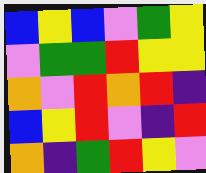[["blue", "yellow", "blue", "violet", "green", "yellow"], ["violet", "green", "green", "red", "yellow", "yellow"], ["orange", "violet", "red", "orange", "red", "indigo"], ["blue", "yellow", "red", "violet", "indigo", "red"], ["orange", "indigo", "green", "red", "yellow", "violet"]]